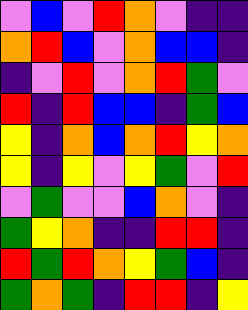[["violet", "blue", "violet", "red", "orange", "violet", "indigo", "indigo"], ["orange", "red", "blue", "violet", "orange", "blue", "blue", "indigo"], ["indigo", "violet", "red", "violet", "orange", "red", "green", "violet"], ["red", "indigo", "red", "blue", "blue", "indigo", "green", "blue"], ["yellow", "indigo", "orange", "blue", "orange", "red", "yellow", "orange"], ["yellow", "indigo", "yellow", "violet", "yellow", "green", "violet", "red"], ["violet", "green", "violet", "violet", "blue", "orange", "violet", "indigo"], ["green", "yellow", "orange", "indigo", "indigo", "red", "red", "indigo"], ["red", "green", "red", "orange", "yellow", "green", "blue", "indigo"], ["green", "orange", "green", "indigo", "red", "red", "indigo", "yellow"]]